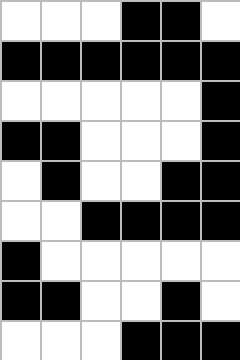[["white", "white", "white", "black", "black", "white"], ["black", "black", "black", "black", "black", "black"], ["white", "white", "white", "white", "white", "black"], ["black", "black", "white", "white", "white", "black"], ["white", "black", "white", "white", "black", "black"], ["white", "white", "black", "black", "black", "black"], ["black", "white", "white", "white", "white", "white"], ["black", "black", "white", "white", "black", "white"], ["white", "white", "white", "black", "black", "black"]]